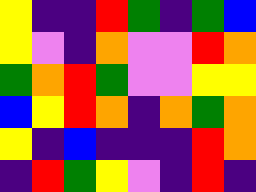[["yellow", "indigo", "indigo", "red", "green", "indigo", "green", "blue"], ["yellow", "violet", "indigo", "orange", "violet", "violet", "red", "orange"], ["green", "orange", "red", "green", "violet", "violet", "yellow", "yellow"], ["blue", "yellow", "red", "orange", "indigo", "orange", "green", "orange"], ["yellow", "indigo", "blue", "indigo", "indigo", "indigo", "red", "orange"], ["indigo", "red", "green", "yellow", "violet", "indigo", "red", "indigo"]]